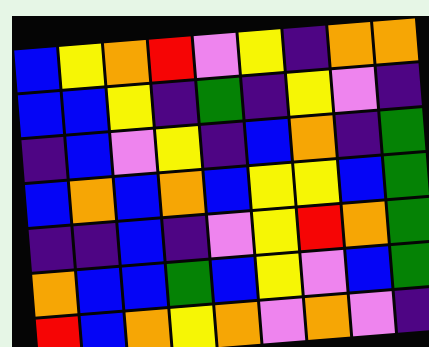[["blue", "yellow", "orange", "red", "violet", "yellow", "indigo", "orange", "orange"], ["blue", "blue", "yellow", "indigo", "green", "indigo", "yellow", "violet", "indigo"], ["indigo", "blue", "violet", "yellow", "indigo", "blue", "orange", "indigo", "green"], ["blue", "orange", "blue", "orange", "blue", "yellow", "yellow", "blue", "green"], ["indigo", "indigo", "blue", "indigo", "violet", "yellow", "red", "orange", "green"], ["orange", "blue", "blue", "green", "blue", "yellow", "violet", "blue", "green"], ["red", "blue", "orange", "yellow", "orange", "violet", "orange", "violet", "indigo"]]